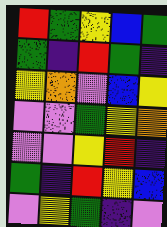[["red", "green", "yellow", "blue", "green"], ["green", "indigo", "red", "green", "indigo"], ["yellow", "orange", "violet", "blue", "yellow"], ["violet", "violet", "green", "yellow", "orange"], ["violet", "violet", "yellow", "red", "indigo"], ["green", "indigo", "red", "yellow", "blue"], ["violet", "yellow", "green", "indigo", "violet"]]